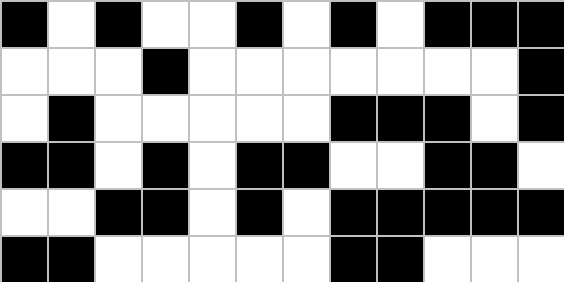[["black", "white", "black", "white", "white", "black", "white", "black", "white", "black", "black", "black"], ["white", "white", "white", "black", "white", "white", "white", "white", "white", "white", "white", "black"], ["white", "black", "white", "white", "white", "white", "white", "black", "black", "black", "white", "black"], ["black", "black", "white", "black", "white", "black", "black", "white", "white", "black", "black", "white"], ["white", "white", "black", "black", "white", "black", "white", "black", "black", "black", "black", "black"], ["black", "black", "white", "white", "white", "white", "white", "black", "black", "white", "white", "white"]]